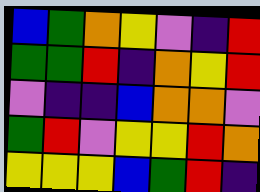[["blue", "green", "orange", "yellow", "violet", "indigo", "red"], ["green", "green", "red", "indigo", "orange", "yellow", "red"], ["violet", "indigo", "indigo", "blue", "orange", "orange", "violet"], ["green", "red", "violet", "yellow", "yellow", "red", "orange"], ["yellow", "yellow", "yellow", "blue", "green", "red", "indigo"]]